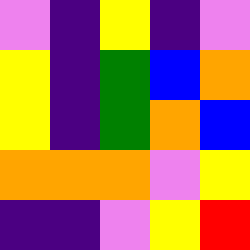[["violet", "indigo", "yellow", "indigo", "violet"], ["yellow", "indigo", "green", "blue", "orange"], ["yellow", "indigo", "green", "orange", "blue"], ["orange", "orange", "orange", "violet", "yellow"], ["indigo", "indigo", "violet", "yellow", "red"]]